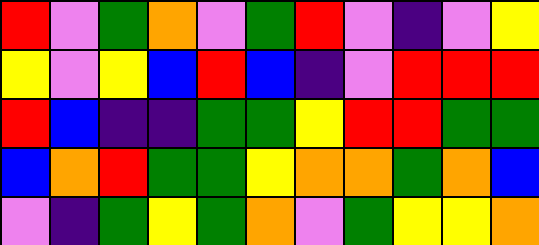[["red", "violet", "green", "orange", "violet", "green", "red", "violet", "indigo", "violet", "yellow"], ["yellow", "violet", "yellow", "blue", "red", "blue", "indigo", "violet", "red", "red", "red"], ["red", "blue", "indigo", "indigo", "green", "green", "yellow", "red", "red", "green", "green"], ["blue", "orange", "red", "green", "green", "yellow", "orange", "orange", "green", "orange", "blue"], ["violet", "indigo", "green", "yellow", "green", "orange", "violet", "green", "yellow", "yellow", "orange"]]